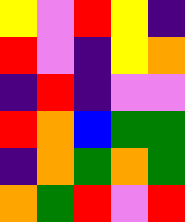[["yellow", "violet", "red", "yellow", "indigo"], ["red", "violet", "indigo", "yellow", "orange"], ["indigo", "red", "indigo", "violet", "violet"], ["red", "orange", "blue", "green", "green"], ["indigo", "orange", "green", "orange", "green"], ["orange", "green", "red", "violet", "red"]]